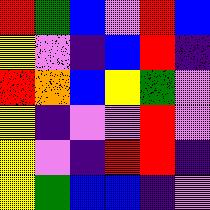[["red", "green", "blue", "violet", "red", "blue"], ["yellow", "violet", "indigo", "blue", "red", "indigo"], ["red", "orange", "blue", "yellow", "green", "violet"], ["yellow", "indigo", "violet", "violet", "red", "violet"], ["yellow", "violet", "indigo", "red", "red", "indigo"], ["yellow", "green", "blue", "blue", "indigo", "violet"]]